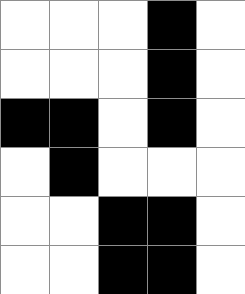[["white", "white", "white", "black", "white"], ["white", "white", "white", "black", "white"], ["black", "black", "white", "black", "white"], ["white", "black", "white", "white", "white"], ["white", "white", "black", "black", "white"], ["white", "white", "black", "black", "white"]]